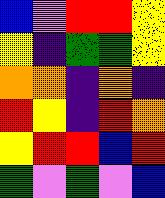[["blue", "violet", "red", "red", "yellow"], ["yellow", "indigo", "green", "green", "yellow"], ["orange", "orange", "indigo", "orange", "indigo"], ["red", "yellow", "indigo", "red", "orange"], ["yellow", "red", "red", "blue", "red"], ["green", "violet", "green", "violet", "blue"]]